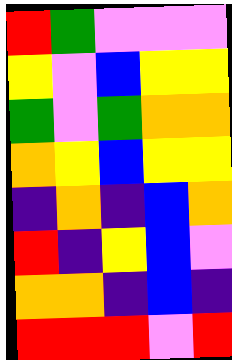[["red", "green", "violet", "violet", "violet"], ["yellow", "violet", "blue", "yellow", "yellow"], ["green", "violet", "green", "orange", "orange"], ["orange", "yellow", "blue", "yellow", "yellow"], ["indigo", "orange", "indigo", "blue", "orange"], ["red", "indigo", "yellow", "blue", "violet"], ["orange", "orange", "indigo", "blue", "indigo"], ["red", "red", "red", "violet", "red"]]